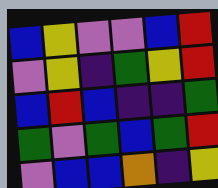[["blue", "yellow", "violet", "violet", "blue", "red"], ["violet", "yellow", "indigo", "green", "yellow", "red"], ["blue", "red", "blue", "indigo", "indigo", "green"], ["green", "violet", "green", "blue", "green", "red"], ["violet", "blue", "blue", "orange", "indigo", "yellow"]]